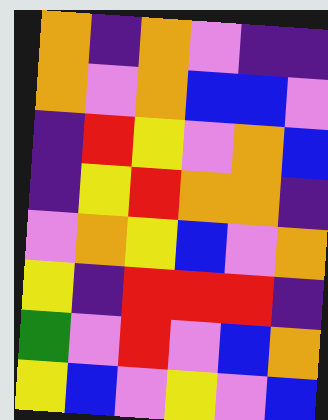[["orange", "indigo", "orange", "violet", "indigo", "indigo"], ["orange", "violet", "orange", "blue", "blue", "violet"], ["indigo", "red", "yellow", "violet", "orange", "blue"], ["indigo", "yellow", "red", "orange", "orange", "indigo"], ["violet", "orange", "yellow", "blue", "violet", "orange"], ["yellow", "indigo", "red", "red", "red", "indigo"], ["green", "violet", "red", "violet", "blue", "orange"], ["yellow", "blue", "violet", "yellow", "violet", "blue"]]